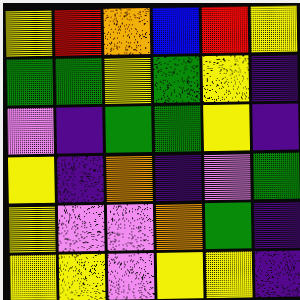[["yellow", "red", "orange", "blue", "red", "yellow"], ["green", "green", "yellow", "green", "yellow", "indigo"], ["violet", "indigo", "green", "green", "yellow", "indigo"], ["yellow", "indigo", "orange", "indigo", "violet", "green"], ["yellow", "violet", "violet", "orange", "green", "indigo"], ["yellow", "yellow", "violet", "yellow", "yellow", "indigo"]]